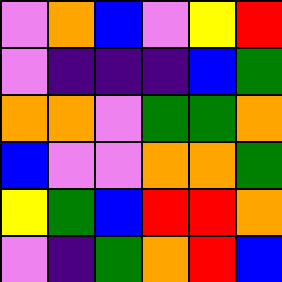[["violet", "orange", "blue", "violet", "yellow", "red"], ["violet", "indigo", "indigo", "indigo", "blue", "green"], ["orange", "orange", "violet", "green", "green", "orange"], ["blue", "violet", "violet", "orange", "orange", "green"], ["yellow", "green", "blue", "red", "red", "orange"], ["violet", "indigo", "green", "orange", "red", "blue"]]